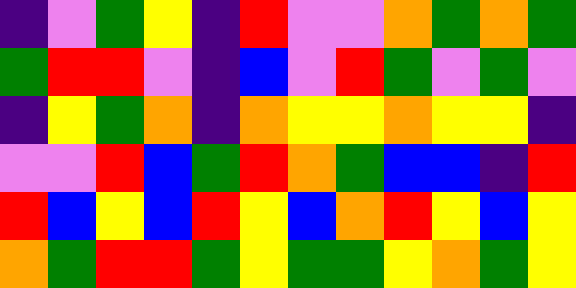[["indigo", "violet", "green", "yellow", "indigo", "red", "violet", "violet", "orange", "green", "orange", "green"], ["green", "red", "red", "violet", "indigo", "blue", "violet", "red", "green", "violet", "green", "violet"], ["indigo", "yellow", "green", "orange", "indigo", "orange", "yellow", "yellow", "orange", "yellow", "yellow", "indigo"], ["violet", "violet", "red", "blue", "green", "red", "orange", "green", "blue", "blue", "indigo", "red"], ["red", "blue", "yellow", "blue", "red", "yellow", "blue", "orange", "red", "yellow", "blue", "yellow"], ["orange", "green", "red", "red", "green", "yellow", "green", "green", "yellow", "orange", "green", "yellow"]]